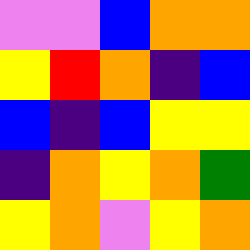[["violet", "violet", "blue", "orange", "orange"], ["yellow", "red", "orange", "indigo", "blue"], ["blue", "indigo", "blue", "yellow", "yellow"], ["indigo", "orange", "yellow", "orange", "green"], ["yellow", "orange", "violet", "yellow", "orange"]]